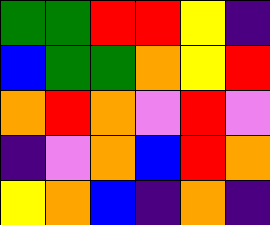[["green", "green", "red", "red", "yellow", "indigo"], ["blue", "green", "green", "orange", "yellow", "red"], ["orange", "red", "orange", "violet", "red", "violet"], ["indigo", "violet", "orange", "blue", "red", "orange"], ["yellow", "orange", "blue", "indigo", "orange", "indigo"]]